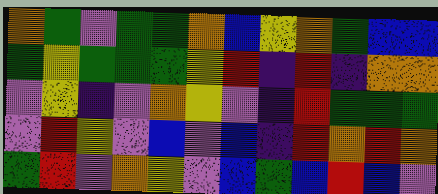[["orange", "green", "violet", "green", "green", "orange", "blue", "yellow", "orange", "green", "blue", "blue"], ["green", "yellow", "green", "green", "green", "yellow", "red", "indigo", "red", "indigo", "orange", "orange"], ["violet", "yellow", "indigo", "violet", "orange", "yellow", "violet", "indigo", "red", "green", "green", "green"], ["violet", "red", "yellow", "violet", "blue", "violet", "blue", "indigo", "red", "orange", "red", "orange"], ["green", "red", "violet", "orange", "yellow", "violet", "blue", "green", "blue", "red", "blue", "violet"]]